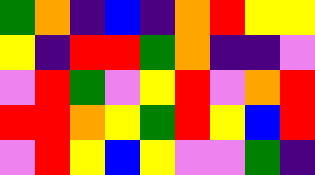[["green", "orange", "indigo", "blue", "indigo", "orange", "red", "yellow", "yellow"], ["yellow", "indigo", "red", "red", "green", "orange", "indigo", "indigo", "violet"], ["violet", "red", "green", "violet", "yellow", "red", "violet", "orange", "red"], ["red", "red", "orange", "yellow", "green", "red", "yellow", "blue", "red"], ["violet", "red", "yellow", "blue", "yellow", "violet", "violet", "green", "indigo"]]